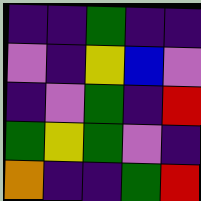[["indigo", "indigo", "green", "indigo", "indigo"], ["violet", "indigo", "yellow", "blue", "violet"], ["indigo", "violet", "green", "indigo", "red"], ["green", "yellow", "green", "violet", "indigo"], ["orange", "indigo", "indigo", "green", "red"]]